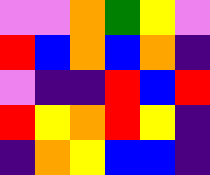[["violet", "violet", "orange", "green", "yellow", "violet"], ["red", "blue", "orange", "blue", "orange", "indigo"], ["violet", "indigo", "indigo", "red", "blue", "red"], ["red", "yellow", "orange", "red", "yellow", "indigo"], ["indigo", "orange", "yellow", "blue", "blue", "indigo"]]